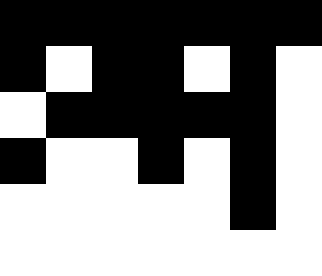[["black", "black", "black", "black", "black", "black", "black"], ["black", "white", "black", "black", "white", "black", "white"], ["white", "black", "black", "black", "black", "black", "white"], ["black", "white", "white", "black", "white", "black", "white"], ["white", "white", "white", "white", "white", "black", "white"], ["white", "white", "white", "white", "white", "white", "white"]]